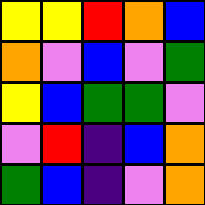[["yellow", "yellow", "red", "orange", "blue"], ["orange", "violet", "blue", "violet", "green"], ["yellow", "blue", "green", "green", "violet"], ["violet", "red", "indigo", "blue", "orange"], ["green", "blue", "indigo", "violet", "orange"]]